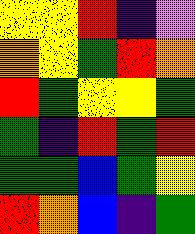[["yellow", "yellow", "red", "indigo", "violet"], ["orange", "yellow", "green", "red", "orange"], ["red", "green", "yellow", "yellow", "green"], ["green", "indigo", "red", "green", "red"], ["green", "green", "blue", "green", "yellow"], ["red", "orange", "blue", "indigo", "green"]]